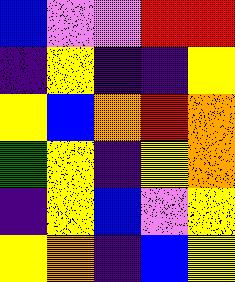[["blue", "violet", "violet", "red", "red"], ["indigo", "yellow", "indigo", "indigo", "yellow"], ["yellow", "blue", "orange", "red", "orange"], ["green", "yellow", "indigo", "yellow", "orange"], ["indigo", "yellow", "blue", "violet", "yellow"], ["yellow", "orange", "indigo", "blue", "yellow"]]